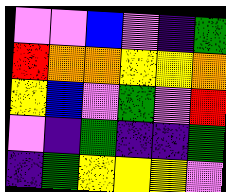[["violet", "violet", "blue", "violet", "indigo", "green"], ["red", "orange", "orange", "yellow", "yellow", "orange"], ["yellow", "blue", "violet", "green", "violet", "red"], ["violet", "indigo", "green", "indigo", "indigo", "green"], ["indigo", "green", "yellow", "yellow", "yellow", "violet"]]